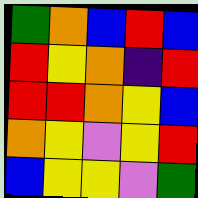[["green", "orange", "blue", "red", "blue"], ["red", "yellow", "orange", "indigo", "red"], ["red", "red", "orange", "yellow", "blue"], ["orange", "yellow", "violet", "yellow", "red"], ["blue", "yellow", "yellow", "violet", "green"]]